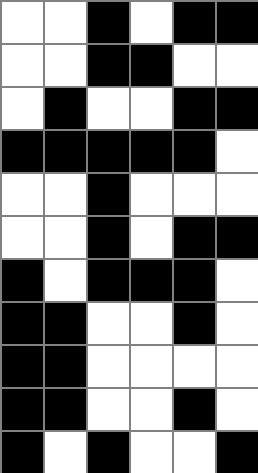[["white", "white", "black", "white", "black", "black"], ["white", "white", "black", "black", "white", "white"], ["white", "black", "white", "white", "black", "black"], ["black", "black", "black", "black", "black", "white"], ["white", "white", "black", "white", "white", "white"], ["white", "white", "black", "white", "black", "black"], ["black", "white", "black", "black", "black", "white"], ["black", "black", "white", "white", "black", "white"], ["black", "black", "white", "white", "white", "white"], ["black", "black", "white", "white", "black", "white"], ["black", "white", "black", "white", "white", "black"]]